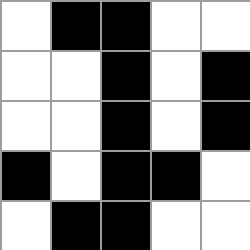[["white", "black", "black", "white", "white"], ["white", "white", "black", "white", "black"], ["white", "white", "black", "white", "black"], ["black", "white", "black", "black", "white"], ["white", "black", "black", "white", "white"]]